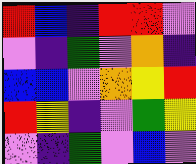[["red", "blue", "indigo", "red", "red", "violet"], ["violet", "indigo", "green", "violet", "orange", "indigo"], ["blue", "blue", "violet", "orange", "yellow", "red"], ["red", "yellow", "indigo", "violet", "green", "yellow"], ["violet", "indigo", "green", "violet", "blue", "violet"]]